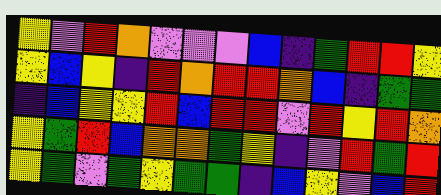[["yellow", "violet", "red", "orange", "violet", "violet", "violet", "blue", "indigo", "green", "red", "red", "yellow"], ["yellow", "blue", "yellow", "indigo", "red", "orange", "red", "red", "orange", "blue", "indigo", "green", "green"], ["indigo", "blue", "yellow", "yellow", "red", "blue", "red", "red", "violet", "red", "yellow", "red", "orange"], ["yellow", "green", "red", "blue", "orange", "orange", "green", "yellow", "indigo", "violet", "red", "green", "red"], ["yellow", "green", "violet", "green", "yellow", "green", "green", "indigo", "blue", "yellow", "violet", "blue", "red"]]